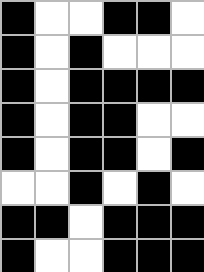[["black", "white", "white", "black", "black", "white"], ["black", "white", "black", "white", "white", "white"], ["black", "white", "black", "black", "black", "black"], ["black", "white", "black", "black", "white", "white"], ["black", "white", "black", "black", "white", "black"], ["white", "white", "black", "white", "black", "white"], ["black", "black", "white", "black", "black", "black"], ["black", "white", "white", "black", "black", "black"]]